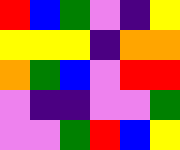[["red", "blue", "green", "violet", "indigo", "yellow"], ["yellow", "yellow", "yellow", "indigo", "orange", "orange"], ["orange", "green", "blue", "violet", "red", "red"], ["violet", "indigo", "indigo", "violet", "violet", "green"], ["violet", "violet", "green", "red", "blue", "yellow"]]